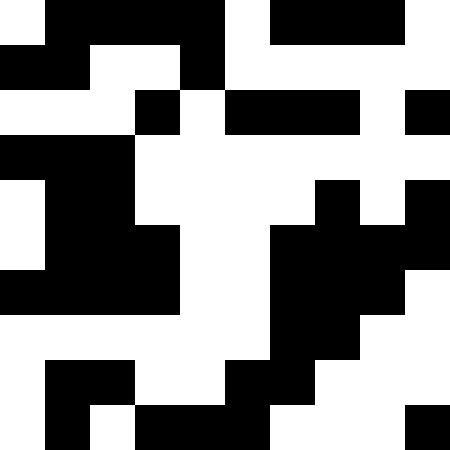[["white", "black", "black", "black", "black", "white", "black", "black", "black", "white"], ["black", "black", "white", "white", "black", "white", "white", "white", "white", "white"], ["white", "white", "white", "black", "white", "black", "black", "black", "white", "black"], ["black", "black", "black", "white", "white", "white", "white", "white", "white", "white"], ["white", "black", "black", "white", "white", "white", "white", "black", "white", "black"], ["white", "black", "black", "black", "white", "white", "black", "black", "black", "black"], ["black", "black", "black", "black", "white", "white", "black", "black", "black", "white"], ["white", "white", "white", "white", "white", "white", "black", "black", "white", "white"], ["white", "black", "black", "white", "white", "black", "black", "white", "white", "white"], ["white", "black", "white", "black", "black", "black", "white", "white", "white", "black"]]